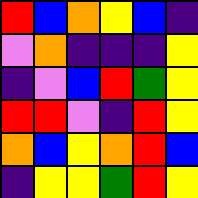[["red", "blue", "orange", "yellow", "blue", "indigo"], ["violet", "orange", "indigo", "indigo", "indigo", "yellow"], ["indigo", "violet", "blue", "red", "green", "yellow"], ["red", "red", "violet", "indigo", "red", "yellow"], ["orange", "blue", "yellow", "orange", "red", "blue"], ["indigo", "yellow", "yellow", "green", "red", "yellow"]]